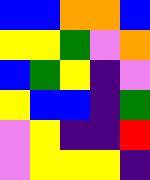[["blue", "blue", "orange", "orange", "blue"], ["yellow", "yellow", "green", "violet", "orange"], ["blue", "green", "yellow", "indigo", "violet"], ["yellow", "blue", "blue", "indigo", "green"], ["violet", "yellow", "indigo", "indigo", "red"], ["violet", "yellow", "yellow", "yellow", "indigo"]]